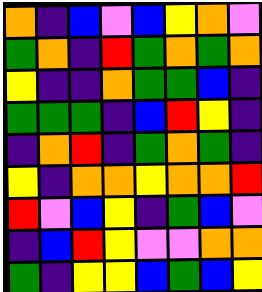[["orange", "indigo", "blue", "violet", "blue", "yellow", "orange", "violet"], ["green", "orange", "indigo", "red", "green", "orange", "green", "orange"], ["yellow", "indigo", "indigo", "orange", "green", "green", "blue", "indigo"], ["green", "green", "green", "indigo", "blue", "red", "yellow", "indigo"], ["indigo", "orange", "red", "indigo", "green", "orange", "green", "indigo"], ["yellow", "indigo", "orange", "orange", "yellow", "orange", "orange", "red"], ["red", "violet", "blue", "yellow", "indigo", "green", "blue", "violet"], ["indigo", "blue", "red", "yellow", "violet", "violet", "orange", "orange"], ["green", "indigo", "yellow", "yellow", "blue", "green", "blue", "yellow"]]